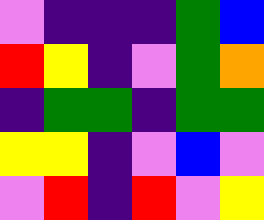[["violet", "indigo", "indigo", "indigo", "green", "blue"], ["red", "yellow", "indigo", "violet", "green", "orange"], ["indigo", "green", "green", "indigo", "green", "green"], ["yellow", "yellow", "indigo", "violet", "blue", "violet"], ["violet", "red", "indigo", "red", "violet", "yellow"]]